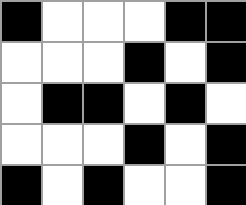[["black", "white", "white", "white", "black", "black"], ["white", "white", "white", "black", "white", "black"], ["white", "black", "black", "white", "black", "white"], ["white", "white", "white", "black", "white", "black"], ["black", "white", "black", "white", "white", "black"]]